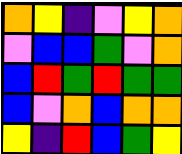[["orange", "yellow", "indigo", "violet", "yellow", "orange"], ["violet", "blue", "blue", "green", "violet", "orange"], ["blue", "red", "green", "red", "green", "green"], ["blue", "violet", "orange", "blue", "orange", "orange"], ["yellow", "indigo", "red", "blue", "green", "yellow"]]